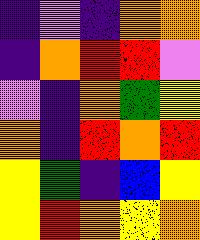[["indigo", "violet", "indigo", "orange", "orange"], ["indigo", "orange", "red", "red", "violet"], ["violet", "indigo", "orange", "green", "yellow"], ["orange", "indigo", "red", "orange", "red"], ["yellow", "green", "indigo", "blue", "yellow"], ["yellow", "red", "orange", "yellow", "orange"]]